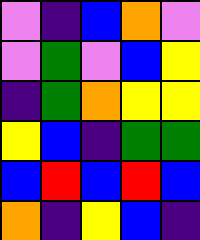[["violet", "indigo", "blue", "orange", "violet"], ["violet", "green", "violet", "blue", "yellow"], ["indigo", "green", "orange", "yellow", "yellow"], ["yellow", "blue", "indigo", "green", "green"], ["blue", "red", "blue", "red", "blue"], ["orange", "indigo", "yellow", "blue", "indigo"]]